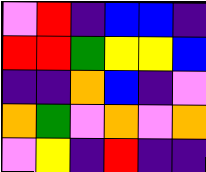[["violet", "red", "indigo", "blue", "blue", "indigo"], ["red", "red", "green", "yellow", "yellow", "blue"], ["indigo", "indigo", "orange", "blue", "indigo", "violet"], ["orange", "green", "violet", "orange", "violet", "orange"], ["violet", "yellow", "indigo", "red", "indigo", "indigo"]]